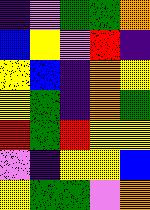[["indigo", "violet", "green", "green", "orange"], ["blue", "yellow", "violet", "red", "indigo"], ["yellow", "blue", "indigo", "orange", "yellow"], ["yellow", "green", "indigo", "orange", "green"], ["red", "green", "red", "yellow", "yellow"], ["violet", "indigo", "yellow", "yellow", "blue"], ["yellow", "green", "green", "violet", "orange"]]